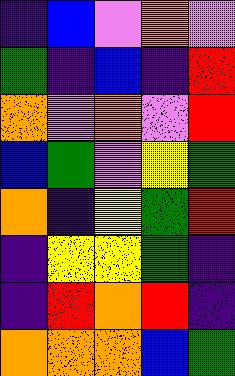[["indigo", "blue", "violet", "orange", "violet"], ["green", "indigo", "blue", "indigo", "red"], ["orange", "violet", "orange", "violet", "red"], ["blue", "green", "violet", "yellow", "green"], ["orange", "indigo", "yellow", "green", "red"], ["indigo", "yellow", "yellow", "green", "indigo"], ["indigo", "red", "orange", "red", "indigo"], ["orange", "orange", "orange", "blue", "green"]]